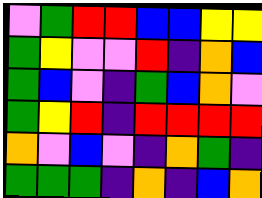[["violet", "green", "red", "red", "blue", "blue", "yellow", "yellow"], ["green", "yellow", "violet", "violet", "red", "indigo", "orange", "blue"], ["green", "blue", "violet", "indigo", "green", "blue", "orange", "violet"], ["green", "yellow", "red", "indigo", "red", "red", "red", "red"], ["orange", "violet", "blue", "violet", "indigo", "orange", "green", "indigo"], ["green", "green", "green", "indigo", "orange", "indigo", "blue", "orange"]]